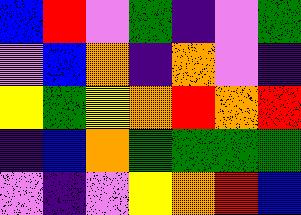[["blue", "red", "violet", "green", "indigo", "violet", "green"], ["violet", "blue", "orange", "indigo", "orange", "violet", "indigo"], ["yellow", "green", "yellow", "orange", "red", "orange", "red"], ["indigo", "blue", "orange", "green", "green", "green", "green"], ["violet", "indigo", "violet", "yellow", "orange", "red", "blue"]]